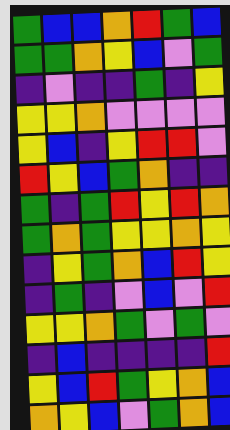[["green", "blue", "blue", "orange", "red", "green", "blue"], ["green", "green", "orange", "yellow", "blue", "violet", "green"], ["indigo", "violet", "indigo", "indigo", "green", "indigo", "yellow"], ["yellow", "yellow", "orange", "violet", "violet", "violet", "violet"], ["yellow", "blue", "indigo", "yellow", "red", "red", "violet"], ["red", "yellow", "blue", "green", "orange", "indigo", "indigo"], ["green", "indigo", "green", "red", "yellow", "red", "orange"], ["green", "orange", "green", "yellow", "yellow", "orange", "yellow"], ["indigo", "yellow", "green", "orange", "blue", "red", "yellow"], ["indigo", "green", "indigo", "violet", "blue", "violet", "red"], ["yellow", "yellow", "orange", "green", "violet", "green", "violet"], ["indigo", "blue", "indigo", "indigo", "indigo", "indigo", "red"], ["yellow", "blue", "red", "green", "yellow", "orange", "blue"], ["orange", "yellow", "blue", "violet", "green", "orange", "blue"]]